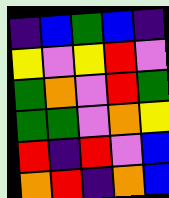[["indigo", "blue", "green", "blue", "indigo"], ["yellow", "violet", "yellow", "red", "violet"], ["green", "orange", "violet", "red", "green"], ["green", "green", "violet", "orange", "yellow"], ["red", "indigo", "red", "violet", "blue"], ["orange", "red", "indigo", "orange", "blue"]]